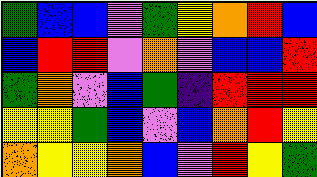[["green", "blue", "blue", "violet", "green", "yellow", "orange", "red", "blue"], ["blue", "red", "red", "violet", "orange", "violet", "blue", "blue", "red"], ["green", "orange", "violet", "blue", "green", "indigo", "red", "red", "red"], ["yellow", "yellow", "green", "blue", "violet", "blue", "orange", "red", "yellow"], ["orange", "yellow", "yellow", "orange", "blue", "violet", "red", "yellow", "green"]]